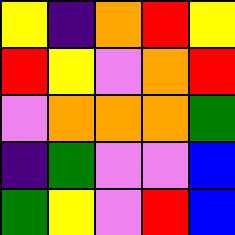[["yellow", "indigo", "orange", "red", "yellow"], ["red", "yellow", "violet", "orange", "red"], ["violet", "orange", "orange", "orange", "green"], ["indigo", "green", "violet", "violet", "blue"], ["green", "yellow", "violet", "red", "blue"]]